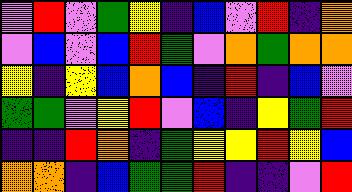[["violet", "red", "violet", "green", "yellow", "indigo", "blue", "violet", "red", "indigo", "orange"], ["violet", "blue", "violet", "blue", "red", "green", "violet", "orange", "green", "orange", "orange"], ["yellow", "indigo", "yellow", "blue", "orange", "blue", "indigo", "red", "indigo", "blue", "violet"], ["green", "green", "violet", "yellow", "red", "violet", "blue", "indigo", "yellow", "green", "red"], ["indigo", "indigo", "red", "orange", "indigo", "green", "yellow", "yellow", "red", "yellow", "blue"], ["orange", "orange", "indigo", "blue", "green", "green", "red", "indigo", "indigo", "violet", "red"]]